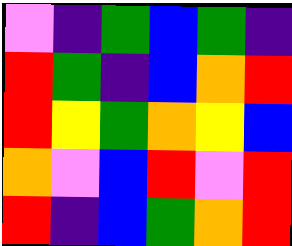[["violet", "indigo", "green", "blue", "green", "indigo"], ["red", "green", "indigo", "blue", "orange", "red"], ["red", "yellow", "green", "orange", "yellow", "blue"], ["orange", "violet", "blue", "red", "violet", "red"], ["red", "indigo", "blue", "green", "orange", "red"]]